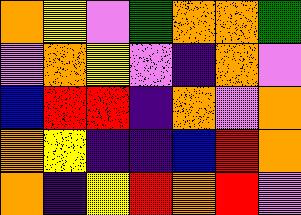[["orange", "yellow", "violet", "green", "orange", "orange", "green"], ["violet", "orange", "yellow", "violet", "indigo", "orange", "violet"], ["blue", "red", "red", "indigo", "orange", "violet", "orange"], ["orange", "yellow", "indigo", "indigo", "blue", "red", "orange"], ["orange", "indigo", "yellow", "red", "orange", "red", "violet"]]